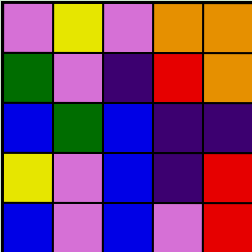[["violet", "yellow", "violet", "orange", "orange"], ["green", "violet", "indigo", "red", "orange"], ["blue", "green", "blue", "indigo", "indigo"], ["yellow", "violet", "blue", "indigo", "red"], ["blue", "violet", "blue", "violet", "red"]]